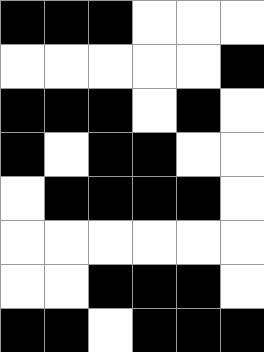[["black", "black", "black", "white", "white", "white"], ["white", "white", "white", "white", "white", "black"], ["black", "black", "black", "white", "black", "white"], ["black", "white", "black", "black", "white", "white"], ["white", "black", "black", "black", "black", "white"], ["white", "white", "white", "white", "white", "white"], ["white", "white", "black", "black", "black", "white"], ["black", "black", "white", "black", "black", "black"]]